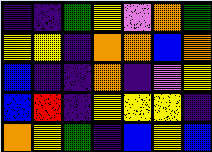[["indigo", "indigo", "green", "yellow", "violet", "orange", "green"], ["yellow", "yellow", "indigo", "orange", "orange", "blue", "orange"], ["blue", "indigo", "indigo", "orange", "indigo", "violet", "yellow"], ["blue", "red", "indigo", "yellow", "yellow", "yellow", "indigo"], ["orange", "yellow", "green", "indigo", "blue", "yellow", "blue"]]